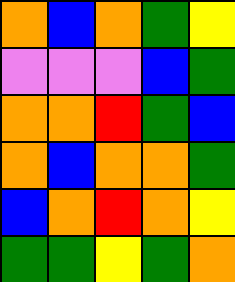[["orange", "blue", "orange", "green", "yellow"], ["violet", "violet", "violet", "blue", "green"], ["orange", "orange", "red", "green", "blue"], ["orange", "blue", "orange", "orange", "green"], ["blue", "orange", "red", "orange", "yellow"], ["green", "green", "yellow", "green", "orange"]]